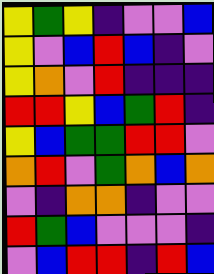[["yellow", "green", "yellow", "indigo", "violet", "violet", "blue"], ["yellow", "violet", "blue", "red", "blue", "indigo", "violet"], ["yellow", "orange", "violet", "red", "indigo", "indigo", "indigo"], ["red", "red", "yellow", "blue", "green", "red", "indigo"], ["yellow", "blue", "green", "green", "red", "red", "violet"], ["orange", "red", "violet", "green", "orange", "blue", "orange"], ["violet", "indigo", "orange", "orange", "indigo", "violet", "violet"], ["red", "green", "blue", "violet", "violet", "violet", "indigo"], ["violet", "blue", "red", "red", "indigo", "red", "blue"]]